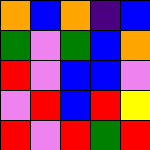[["orange", "blue", "orange", "indigo", "blue"], ["green", "violet", "green", "blue", "orange"], ["red", "violet", "blue", "blue", "violet"], ["violet", "red", "blue", "red", "yellow"], ["red", "violet", "red", "green", "red"]]